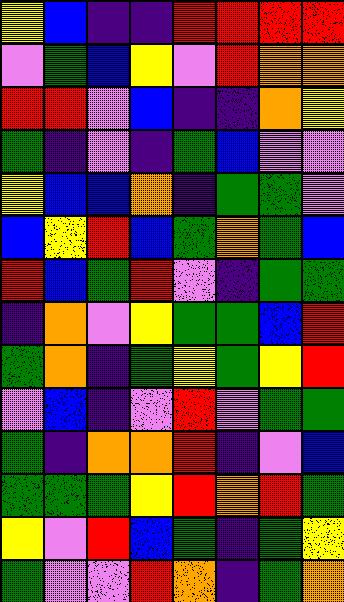[["yellow", "blue", "indigo", "indigo", "red", "red", "red", "red"], ["violet", "green", "blue", "yellow", "violet", "red", "orange", "orange"], ["red", "red", "violet", "blue", "indigo", "indigo", "orange", "yellow"], ["green", "indigo", "violet", "indigo", "green", "blue", "violet", "violet"], ["yellow", "blue", "blue", "orange", "indigo", "green", "green", "violet"], ["blue", "yellow", "red", "blue", "green", "orange", "green", "blue"], ["red", "blue", "green", "red", "violet", "indigo", "green", "green"], ["indigo", "orange", "violet", "yellow", "green", "green", "blue", "red"], ["green", "orange", "indigo", "green", "yellow", "green", "yellow", "red"], ["violet", "blue", "indigo", "violet", "red", "violet", "green", "green"], ["green", "indigo", "orange", "orange", "red", "indigo", "violet", "blue"], ["green", "green", "green", "yellow", "red", "orange", "red", "green"], ["yellow", "violet", "red", "blue", "green", "indigo", "green", "yellow"], ["green", "violet", "violet", "red", "orange", "indigo", "green", "orange"]]